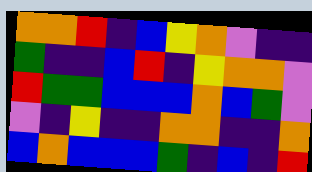[["orange", "orange", "red", "indigo", "blue", "yellow", "orange", "violet", "indigo", "indigo"], ["green", "indigo", "indigo", "blue", "red", "indigo", "yellow", "orange", "orange", "violet"], ["red", "green", "green", "blue", "blue", "blue", "orange", "blue", "green", "violet"], ["violet", "indigo", "yellow", "indigo", "indigo", "orange", "orange", "indigo", "indigo", "orange"], ["blue", "orange", "blue", "blue", "blue", "green", "indigo", "blue", "indigo", "red"]]